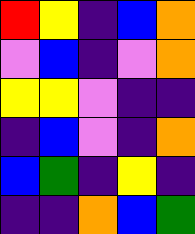[["red", "yellow", "indigo", "blue", "orange"], ["violet", "blue", "indigo", "violet", "orange"], ["yellow", "yellow", "violet", "indigo", "indigo"], ["indigo", "blue", "violet", "indigo", "orange"], ["blue", "green", "indigo", "yellow", "indigo"], ["indigo", "indigo", "orange", "blue", "green"]]